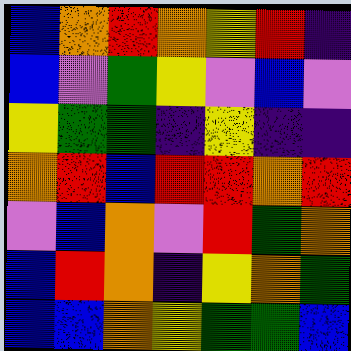[["blue", "orange", "red", "orange", "yellow", "red", "indigo"], ["blue", "violet", "green", "yellow", "violet", "blue", "violet"], ["yellow", "green", "green", "indigo", "yellow", "indigo", "indigo"], ["orange", "red", "blue", "red", "red", "orange", "red"], ["violet", "blue", "orange", "violet", "red", "green", "orange"], ["blue", "red", "orange", "indigo", "yellow", "orange", "green"], ["blue", "blue", "orange", "yellow", "green", "green", "blue"]]